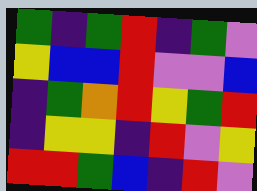[["green", "indigo", "green", "red", "indigo", "green", "violet"], ["yellow", "blue", "blue", "red", "violet", "violet", "blue"], ["indigo", "green", "orange", "red", "yellow", "green", "red"], ["indigo", "yellow", "yellow", "indigo", "red", "violet", "yellow"], ["red", "red", "green", "blue", "indigo", "red", "violet"]]